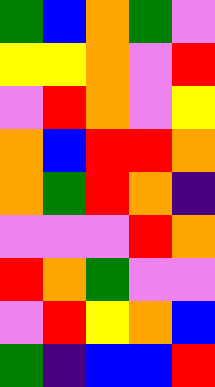[["green", "blue", "orange", "green", "violet"], ["yellow", "yellow", "orange", "violet", "red"], ["violet", "red", "orange", "violet", "yellow"], ["orange", "blue", "red", "red", "orange"], ["orange", "green", "red", "orange", "indigo"], ["violet", "violet", "violet", "red", "orange"], ["red", "orange", "green", "violet", "violet"], ["violet", "red", "yellow", "orange", "blue"], ["green", "indigo", "blue", "blue", "red"]]